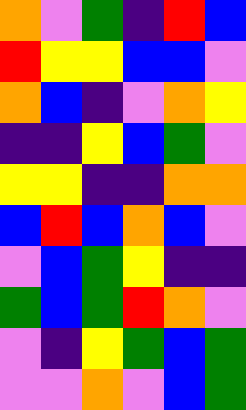[["orange", "violet", "green", "indigo", "red", "blue"], ["red", "yellow", "yellow", "blue", "blue", "violet"], ["orange", "blue", "indigo", "violet", "orange", "yellow"], ["indigo", "indigo", "yellow", "blue", "green", "violet"], ["yellow", "yellow", "indigo", "indigo", "orange", "orange"], ["blue", "red", "blue", "orange", "blue", "violet"], ["violet", "blue", "green", "yellow", "indigo", "indigo"], ["green", "blue", "green", "red", "orange", "violet"], ["violet", "indigo", "yellow", "green", "blue", "green"], ["violet", "violet", "orange", "violet", "blue", "green"]]